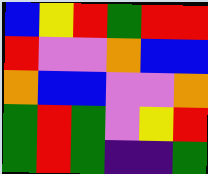[["blue", "yellow", "red", "green", "red", "red"], ["red", "violet", "violet", "orange", "blue", "blue"], ["orange", "blue", "blue", "violet", "violet", "orange"], ["green", "red", "green", "violet", "yellow", "red"], ["green", "red", "green", "indigo", "indigo", "green"]]